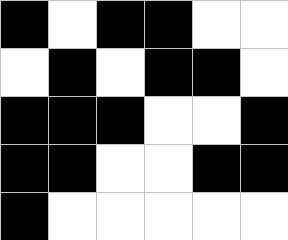[["black", "white", "black", "black", "white", "white"], ["white", "black", "white", "black", "black", "white"], ["black", "black", "black", "white", "white", "black"], ["black", "black", "white", "white", "black", "black"], ["black", "white", "white", "white", "white", "white"]]